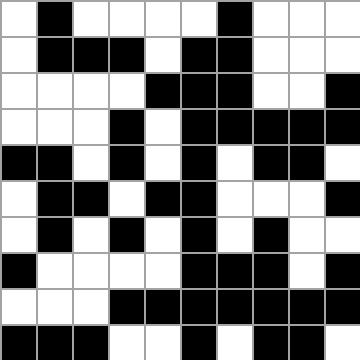[["white", "black", "white", "white", "white", "white", "black", "white", "white", "white"], ["white", "black", "black", "black", "white", "black", "black", "white", "white", "white"], ["white", "white", "white", "white", "black", "black", "black", "white", "white", "black"], ["white", "white", "white", "black", "white", "black", "black", "black", "black", "black"], ["black", "black", "white", "black", "white", "black", "white", "black", "black", "white"], ["white", "black", "black", "white", "black", "black", "white", "white", "white", "black"], ["white", "black", "white", "black", "white", "black", "white", "black", "white", "white"], ["black", "white", "white", "white", "white", "black", "black", "black", "white", "black"], ["white", "white", "white", "black", "black", "black", "black", "black", "black", "black"], ["black", "black", "black", "white", "white", "black", "white", "black", "black", "white"]]